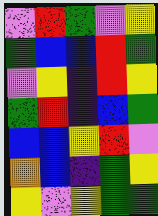[["violet", "red", "green", "violet", "yellow"], ["green", "blue", "blue", "red", "green"], ["violet", "yellow", "indigo", "red", "yellow"], ["green", "red", "indigo", "blue", "green"], ["blue", "blue", "yellow", "red", "violet"], ["orange", "blue", "indigo", "green", "yellow"], ["yellow", "violet", "yellow", "green", "green"]]